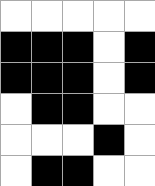[["white", "white", "white", "white", "white"], ["black", "black", "black", "white", "black"], ["black", "black", "black", "white", "black"], ["white", "black", "black", "white", "white"], ["white", "white", "white", "black", "white"], ["white", "black", "black", "white", "white"]]